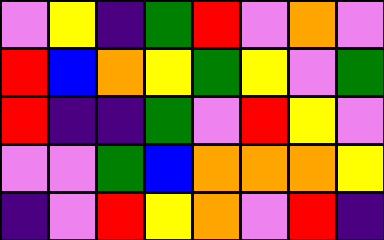[["violet", "yellow", "indigo", "green", "red", "violet", "orange", "violet"], ["red", "blue", "orange", "yellow", "green", "yellow", "violet", "green"], ["red", "indigo", "indigo", "green", "violet", "red", "yellow", "violet"], ["violet", "violet", "green", "blue", "orange", "orange", "orange", "yellow"], ["indigo", "violet", "red", "yellow", "orange", "violet", "red", "indigo"]]